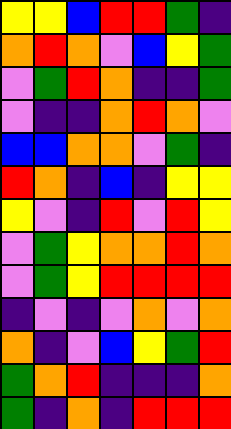[["yellow", "yellow", "blue", "red", "red", "green", "indigo"], ["orange", "red", "orange", "violet", "blue", "yellow", "green"], ["violet", "green", "red", "orange", "indigo", "indigo", "green"], ["violet", "indigo", "indigo", "orange", "red", "orange", "violet"], ["blue", "blue", "orange", "orange", "violet", "green", "indigo"], ["red", "orange", "indigo", "blue", "indigo", "yellow", "yellow"], ["yellow", "violet", "indigo", "red", "violet", "red", "yellow"], ["violet", "green", "yellow", "orange", "orange", "red", "orange"], ["violet", "green", "yellow", "red", "red", "red", "red"], ["indigo", "violet", "indigo", "violet", "orange", "violet", "orange"], ["orange", "indigo", "violet", "blue", "yellow", "green", "red"], ["green", "orange", "red", "indigo", "indigo", "indigo", "orange"], ["green", "indigo", "orange", "indigo", "red", "red", "red"]]